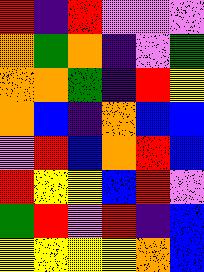[["red", "indigo", "red", "violet", "violet", "violet"], ["orange", "green", "orange", "indigo", "violet", "green"], ["orange", "orange", "green", "indigo", "red", "yellow"], ["orange", "blue", "indigo", "orange", "blue", "blue"], ["violet", "red", "blue", "orange", "red", "blue"], ["red", "yellow", "yellow", "blue", "red", "violet"], ["green", "red", "violet", "red", "indigo", "blue"], ["yellow", "yellow", "yellow", "yellow", "orange", "blue"]]